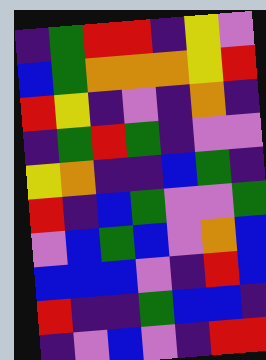[["indigo", "green", "red", "red", "indigo", "yellow", "violet"], ["blue", "green", "orange", "orange", "orange", "yellow", "red"], ["red", "yellow", "indigo", "violet", "indigo", "orange", "indigo"], ["indigo", "green", "red", "green", "indigo", "violet", "violet"], ["yellow", "orange", "indigo", "indigo", "blue", "green", "indigo"], ["red", "indigo", "blue", "green", "violet", "violet", "green"], ["violet", "blue", "green", "blue", "violet", "orange", "blue"], ["blue", "blue", "blue", "violet", "indigo", "red", "blue"], ["red", "indigo", "indigo", "green", "blue", "blue", "indigo"], ["indigo", "violet", "blue", "violet", "indigo", "red", "red"]]